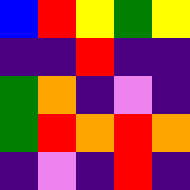[["blue", "red", "yellow", "green", "yellow"], ["indigo", "indigo", "red", "indigo", "indigo"], ["green", "orange", "indigo", "violet", "indigo"], ["green", "red", "orange", "red", "orange"], ["indigo", "violet", "indigo", "red", "indigo"]]